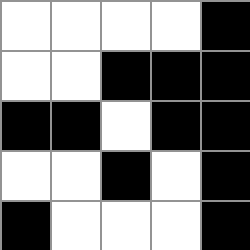[["white", "white", "white", "white", "black"], ["white", "white", "black", "black", "black"], ["black", "black", "white", "black", "black"], ["white", "white", "black", "white", "black"], ["black", "white", "white", "white", "black"]]